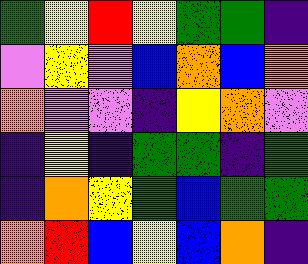[["green", "yellow", "red", "yellow", "green", "green", "indigo"], ["violet", "yellow", "violet", "blue", "orange", "blue", "orange"], ["orange", "violet", "violet", "indigo", "yellow", "orange", "violet"], ["indigo", "yellow", "indigo", "green", "green", "indigo", "green"], ["indigo", "orange", "yellow", "green", "blue", "green", "green"], ["orange", "red", "blue", "yellow", "blue", "orange", "indigo"]]